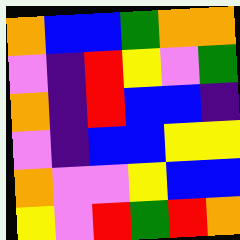[["orange", "blue", "blue", "green", "orange", "orange"], ["violet", "indigo", "red", "yellow", "violet", "green"], ["orange", "indigo", "red", "blue", "blue", "indigo"], ["violet", "indigo", "blue", "blue", "yellow", "yellow"], ["orange", "violet", "violet", "yellow", "blue", "blue"], ["yellow", "violet", "red", "green", "red", "orange"]]